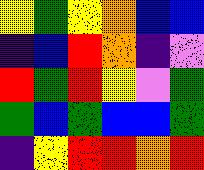[["yellow", "green", "yellow", "orange", "blue", "blue"], ["indigo", "blue", "red", "orange", "indigo", "violet"], ["red", "green", "red", "yellow", "violet", "green"], ["green", "blue", "green", "blue", "blue", "green"], ["indigo", "yellow", "red", "red", "orange", "red"]]